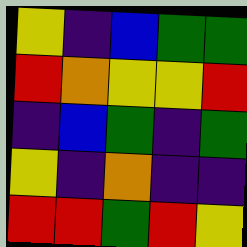[["yellow", "indigo", "blue", "green", "green"], ["red", "orange", "yellow", "yellow", "red"], ["indigo", "blue", "green", "indigo", "green"], ["yellow", "indigo", "orange", "indigo", "indigo"], ["red", "red", "green", "red", "yellow"]]